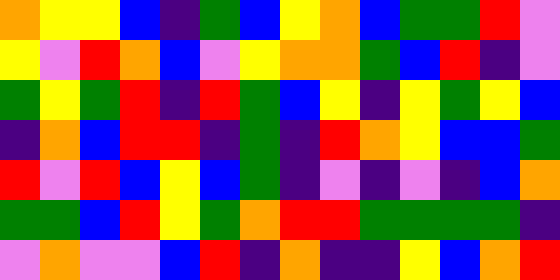[["orange", "yellow", "yellow", "blue", "indigo", "green", "blue", "yellow", "orange", "blue", "green", "green", "red", "violet"], ["yellow", "violet", "red", "orange", "blue", "violet", "yellow", "orange", "orange", "green", "blue", "red", "indigo", "violet"], ["green", "yellow", "green", "red", "indigo", "red", "green", "blue", "yellow", "indigo", "yellow", "green", "yellow", "blue"], ["indigo", "orange", "blue", "red", "red", "indigo", "green", "indigo", "red", "orange", "yellow", "blue", "blue", "green"], ["red", "violet", "red", "blue", "yellow", "blue", "green", "indigo", "violet", "indigo", "violet", "indigo", "blue", "orange"], ["green", "green", "blue", "red", "yellow", "green", "orange", "red", "red", "green", "green", "green", "green", "indigo"], ["violet", "orange", "violet", "violet", "blue", "red", "indigo", "orange", "indigo", "indigo", "yellow", "blue", "orange", "red"]]